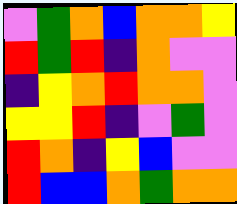[["violet", "green", "orange", "blue", "orange", "orange", "yellow"], ["red", "green", "red", "indigo", "orange", "violet", "violet"], ["indigo", "yellow", "orange", "red", "orange", "orange", "violet"], ["yellow", "yellow", "red", "indigo", "violet", "green", "violet"], ["red", "orange", "indigo", "yellow", "blue", "violet", "violet"], ["red", "blue", "blue", "orange", "green", "orange", "orange"]]